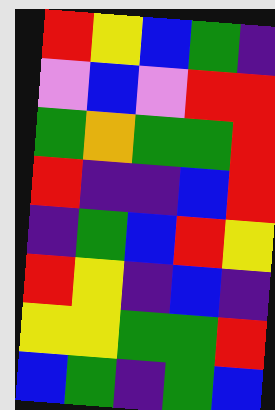[["red", "yellow", "blue", "green", "indigo"], ["violet", "blue", "violet", "red", "red"], ["green", "orange", "green", "green", "red"], ["red", "indigo", "indigo", "blue", "red"], ["indigo", "green", "blue", "red", "yellow"], ["red", "yellow", "indigo", "blue", "indigo"], ["yellow", "yellow", "green", "green", "red"], ["blue", "green", "indigo", "green", "blue"]]